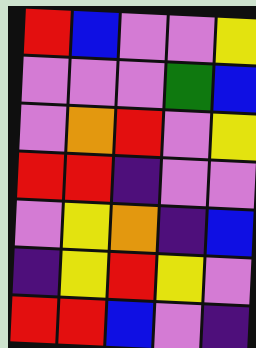[["red", "blue", "violet", "violet", "yellow"], ["violet", "violet", "violet", "green", "blue"], ["violet", "orange", "red", "violet", "yellow"], ["red", "red", "indigo", "violet", "violet"], ["violet", "yellow", "orange", "indigo", "blue"], ["indigo", "yellow", "red", "yellow", "violet"], ["red", "red", "blue", "violet", "indigo"]]